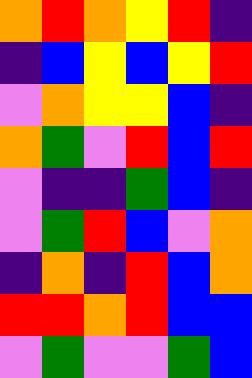[["orange", "red", "orange", "yellow", "red", "indigo"], ["indigo", "blue", "yellow", "blue", "yellow", "red"], ["violet", "orange", "yellow", "yellow", "blue", "indigo"], ["orange", "green", "violet", "red", "blue", "red"], ["violet", "indigo", "indigo", "green", "blue", "indigo"], ["violet", "green", "red", "blue", "violet", "orange"], ["indigo", "orange", "indigo", "red", "blue", "orange"], ["red", "red", "orange", "red", "blue", "blue"], ["violet", "green", "violet", "violet", "green", "blue"]]